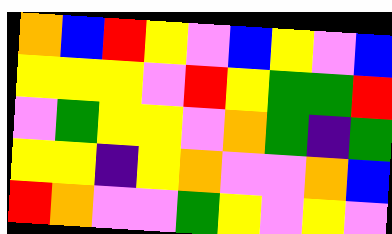[["orange", "blue", "red", "yellow", "violet", "blue", "yellow", "violet", "blue"], ["yellow", "yellow", "yellow", "violet", "red", "yellow", "green", "green", "red"], ["violet", "green", "yellow", "yellow", "violet", "orange", "green", "indigo", "green"], ["yellow", "yellow", "indigo", "yellow", "orange", "violet", "violet", "orange", "blue"], ["red", "orange", "violet", "violet", "green", "yellow", "violet", "yellow", "violet"]]